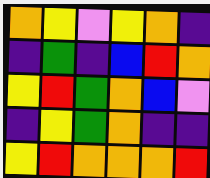[["orange", "yellow", "violet", "yellow", "orange", "indigo"], ["indigo", "green", "indigo", "blue", "red", "orange"], ["yellow", "red", "green", "orange", "blue", "violet"], ["indigo", "yellow", "green", "orange", "indigo", "indigo"], ["yellow", "red", "orange", "orange", "orange", "red"]]